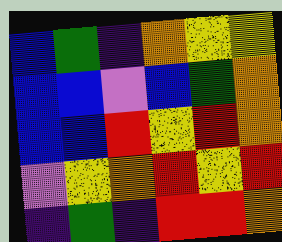[["blue", "green", "indigo", "orange", "yellow", "yellow"], ["blue", "blue", "violet", "blue", "green", "orange"], ["blue", "blue", "red", "yellow", "red", "orange"], ["violet", "yellow", "orange", "red", "yellow", "red"], ["indigo", "green", "indigo", "red", "red", "orange"]]